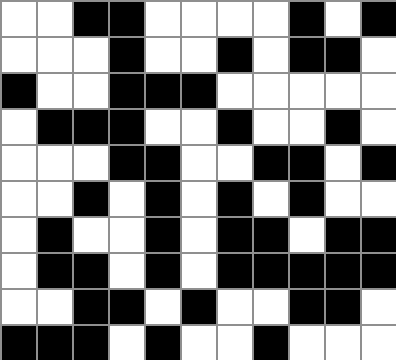[["white", "white", "black", "black", "white", "white", "white", "white", "black", "white", "black"], ["white", "white", "white", "black", "white", "white", "black", "white", "black", "black", "white"], ["black", "white", "white", "black", "black", "black", "white", "white", "white", "white", "white"], ["white", "black", "black", "black", "white", "white", "black", "white", "white", "black", "white"], ["white", "white", "white", "black", "black", "white", "white", "black", "black", "white", "black"], ["white", "white", "black", "white", "black", "white", "black", "white", "black", "white", "white"], ["white", "black", "white", "white", "black", "white", "black", "black", "white", "black", "black"], ["white", "black", "black", "white", "black", "white", "black", "black", "black", "black", "black"], ["white", "white", "black", "black", "white", "black", "white", "white", "black", "black", "white"], ["black", "black", "black", "white", "black", "white", "white", "black", "white", "white", "white"]]